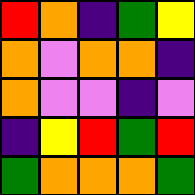[["red", "orange", "indigo", "green", "yellow"], ["orange", "violet", "orange", "orange", "indigo"], ["orange", "violet", "violet", "indigo", "violet"], ["indigo", "yellow", "red", "green", "red"], ["green", "orange", "orange", "orange", "green"]]